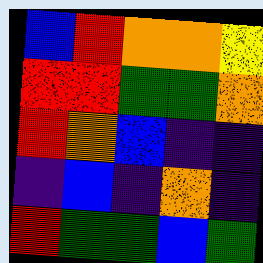[["blue", "red", "orange", "orange", "yellow"], ["red", "red", "green", "green", "orange"], ["red", "orange", "blue", "indigo", "indigo"], ["indigo", "blue", "indigo", "orange", "indigo"], ["red", "green", "green", "blue", "green"]]